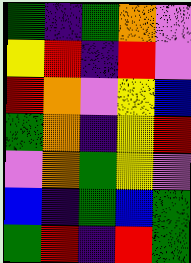[["green", "indigo", "green", "orange", "violet"], ["yellow", "red", "indigo", "red", "violet"], ["red", "orange", "violet", "yellow", "blue"], ["green", "orange", "indigo", "yellow", "red"], ["violet", "orange", "green", "yellow", "violet"], ["blue", "indigo", "green", "blue", "green"], ["green", "red", "indigo", "red", "green"]]